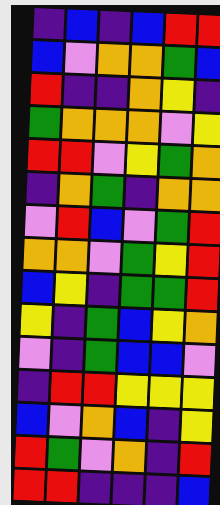[["indigo", "blue", "indigo", "blue", "red", "red"], ["blue", "violet", "orange", "orange", "green", "blue"], ["red", "indigo", "indigo", "orange", "yellow", "indigo"], ["green", "orange", "orange", "orange", "violet", "yellow"], ["red", "red", "violet", "yellow", "green", "orange"], ["indigo", "orange", "green", "indigo", "orange", "orange"], ["violet", "red", "blue", "violet", "green", "red"], ["orange", "orange", "violet", "green", "yellow", "red"], ["blue", "yellow", "indigo", "green", "green", "red"], ["yellow", "indigo", "green", "blue", "yellow", "orange"], ["violet", "indigo", "green", "blue", "blue", "violet"], ["indigo", "red", "red", "yellow", "yellow", "yellow"], ["blue", "violet", "orange", "blue", "indigo", "yellow"], ["red", "green", "violet", "orange", "indigo", "red"], ["red", "red", "indigo", "indigo", "indigo", "blue"]]